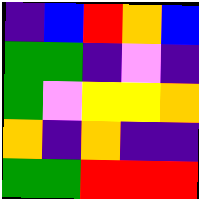[["indigo", "blue", "red", "orange", "blue"], ["green", "green", "indigo", "violet", "indigo"], ["green", "violet", "yellow", "yellow", "orange"], ["orange", "indigo", "orange", "indigo", "indigo"], ["green", "green", "red", "red", "red"]]